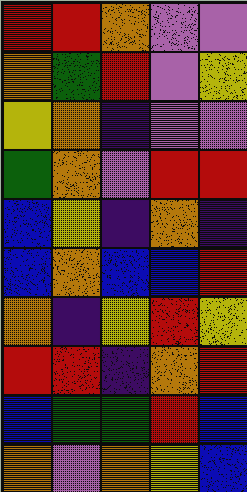[["red", "red", "orange", "violet", "violet"], ["orange", "green", "red", "violet", "yellow"], ["yellow", "orange", "indigo", "violet", "violet"], ["green", "orange", "violet", "red", "red"], ["blue", "yellow", "indigo", "orange", "indigo"], ["blue", "orange", "blue", "blue", "red"], ["orange", "indigo", "yellow", "red", "yellow"], ["red", "red", "indigo", "orange", "red"], ["blue", "green", "green", "red", "blue"], ["orange", "violet", "orange", "yellow", "blue"]]